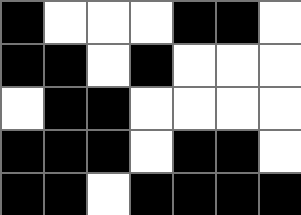[["black", "white", "white", "white", "black", "black", "white"], ["black", "black", "white", "black", "white", "white", "white"], ["white", "black", "black", "white", "white", "white", "white"], ["black", "black", "black", "white", "black", "black", "white"], ["black", "black", "white", "black", "black", "black", "black"]]